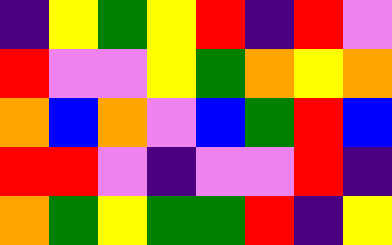[["indigo", "yellow", "green", "yellow", "red", "indigo", "red", "violet"], ["red", "violet", "violet", "yellow", "green", "orange", "yellow", "orange"], ["orange", "blue", "orange", "violet", "blue", "green", "red", "blue"], ["red", "red", "violet", "indigo", "violet", "violet", "red", "indigo"], ["orange", "green", "yellow", "green", "green", "red", "indigo", "yellow"]]